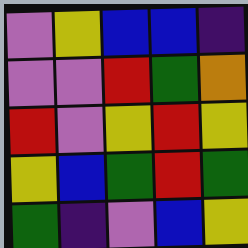[["violet", "yellow", "blue", "blue", "indigo"], ["violet", "violet", "red", "green", "orange"], ["red", "violet", "yellow", "red", "yellow"], ["yellow", "blue", "green", "red", "green"], ["green", "indigo", "violet", "blue", "yellow"]]